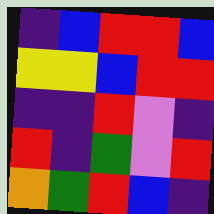[["indigo", "blue", "red", "red", "blue"], ["yellow", "yellow", "blue", "red", "red"], ["indigo", "indigo", "red", "violet", "indigo"], ["red", "indigo", "green", "violet", "red"], ["orange", "green", "red", "blue", "indigo"]]